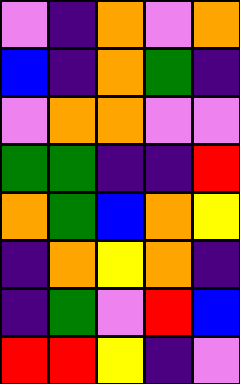[["violet", "indigo", "orange", "violet", "orange"], ["blue", "indigo", "orange", "green", "indigo"], ["violet", "orange", "orange", "violet", "violet"], ["green", "green", "indigo", "indigo", "red"], ["orange", "green", "blue", "orange", "yellow"], ["indigo", "orange", "yellow", "orange", "indigo"], ["indigo", "green", "violet", "red", "blue"], ["red", "red", "yellow", "indigo", "violet"]]